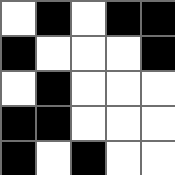[["white", "black", "white", "black", "black"], ["black", "white", "white", "white", "black"], ["white", "black", "white", "white", "white"], ["black", "black", "white", "white", "white"], ["black", "white", "black", "white", "white"]]